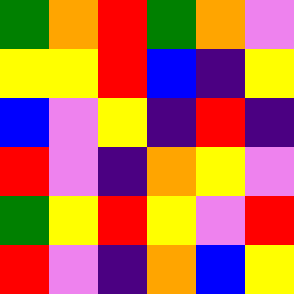[["green", "orange", "red", "green", "orange", "violet"], ["yellow", "yellow", "red", "blue", "indigo", "yellow"], ["blue", "violet", "yellow", "indigo", "red", "indigo"], ["red", "violet", "indigo", "orange", "yellow", "violet"], ["green", "yellow", "red", "yellow", "violet", "red"], ["red", "violet", "indigo", "orange", "blue", "yellow"]]